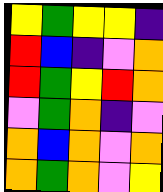[["yellow", "green", "yellow", "yellow", "indigo"], ["red", "blue", "indigo", "violet", "orange"], ["red", "green", "yellow", "red", "orange"], ["violet", "green", "orange", "indigo", "violet"], ["orange", "blue", "orange", "violet", "orange"], ["orange", "green", "orange", "violet", "yellow"]]